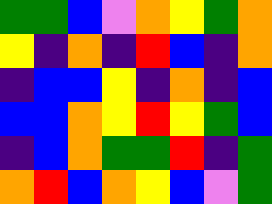[["green", "green", "blue", "violet", "orange", "yellow", "green", "orange"], ["yellow", "indigo", "orange", "indigo", "red", "blue", "indigo", "orange"], ["indigo", "blue", "blue", "yellow", "indigo", "orange", "indigo", "blue"], ["blue", "blue", "orange", "yellow", "red", "yellow", "green", "blue"], ["indigo", "blue", "orange", "green", "green", "red", "indigo", "green"], ["orange", "red", "blue", "orange", "yellow", "blue", "violet", "green"]]